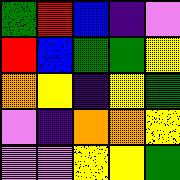[["green", "red", "blue", "indigo", "violet"], ["red", "blue", "green", "green", "yellow"], ["orange", "yellow", "indigo", "yellow", "green"], ["violet", "indigo", "orange", "orange", "yellow"], ["violet", "violet", "yellow", "yellow", "green"]]